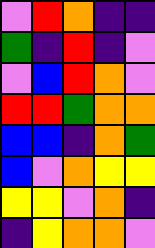[["violet", "red", "orange", "indigo", "indigo"], ["green", "indigo", "red", "indigo", "violet"], ["violet", "blue", "red", "orange", "violet"], ["red", "red", "green", "orange", "orange"], ["blue", "blue", "indigo", "orange", "green"], ["blue", "violet", "orange", "yellow", "yellow"], ["yellow", "yellow", "violet", "orange", "indigo"], ["indigo", "yellow", "orange", "orange", "violet"]]